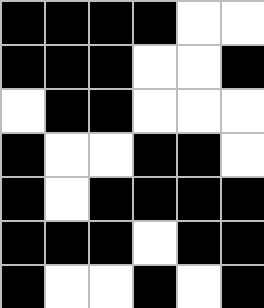[["black", "black", "black", "black", "white", "white"], ["black", "black", "black", "white", "white", "black"], ["white", "black", "black", "white", "white", "white"], ["black", "white", "white", "black", "black", "white"], ["black", "white", "black", "black", "black", "black"], ["black", "black", "black", "white", "black", "black"], ["black", "white", "white", "black", "white", "black"]]